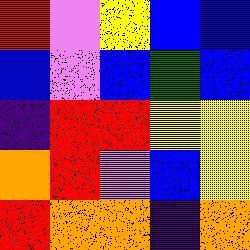[["red", "violet", "yellow", "blue", "blue"], ["blue", "violet", "blue", "green", "blue"], ["indigo", "red", "red", "yellow", "yellow"], ["orange", "red", "violet", "blue", "yellow"], ["red", "orange", "orange", "indigo", "orange"]]